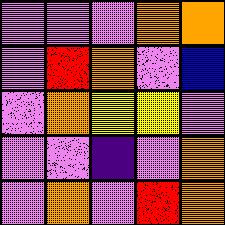[["violet", "violet", "violet", "orange", "orange"], ["violet", "red", "orange", "violet", "blue"], ["violet", "orange", "yellow", "yellow", "violet"], ["violet", "violet", "indigo", "violet", "orange"], ["violet", "orange", "violet", "red", "orange"]]